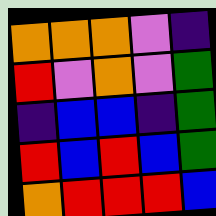[["orange", "orange", "orange", "violet", "indigo"], ["red", "violet", "orange", "violet", "green"], ["indigo", "blue", "blue", "indigo", "green"], ["red", "blue", "red", "blue", "green"], ["orange", "red", "red", "red", "blue"]]